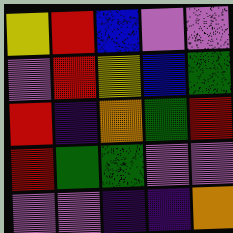[["yellow", "red", "blue", "violet", "violet"], ["violet", "red", "yellow", "blue", "green"], ["red", "indigo", "orange", "green", "red"], ["red", "green", "green", "violet", "violet"], ["violet", "violet", "indigo", "indigo", "orange"]]